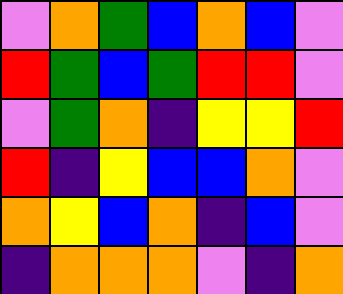[["violet", "orange", "green", "blue", "orange", "blue", "violet"], ["red", "green", "blue", "green", "red", "red", "violet"], ["violet", "green", "orange", "indigo", "yellow", "yellow", "red"], ["red", "indigo", "yellow", "blue", "blue", "orange", "violet"], ["orange", "yellow", "blue", "orange", "indigo", "blue", "violet"], ["indigo", "orange", "orange", "orange", "violet", "indigo", "orange"]]